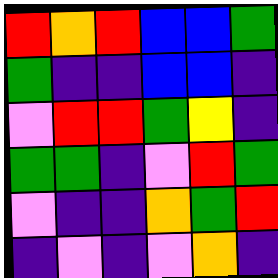[["red", "orange", "red", "blue", "blue", "green"], ["green", "indigo", "indigo", "blue", "blue", "indigo"], ["violet", "red", "red", "green", "yellow", "indigo"], ["green", "green", "indigo", "violet", "red", "green"], ["violet", "indigo", "indigo", "orange", "green", "red"], ["indigo", "violet", "indigo", "violet", "orange", "indigo"]]